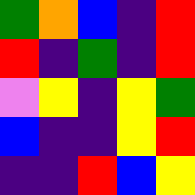[["green", "orange", "blue", "indigo", "red"], ["red", "indigo", "green", "indigo", "red"], ["violet", "yellow", "indigo", "yellow", "green"], ["blue", "indigo", "indigo", "yellow", "red"], ["indigo", "indigo", "red", "blue", "yellow"]]